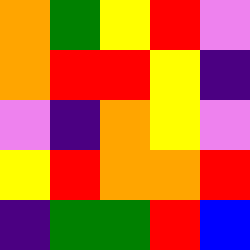[["orange", "green", "yellow", "red", "violet"], ["orange", "red", "red", "yellow", "indigo"], ["violet", "indigo", "orange", "yellow", "violet"], ["yellow", "red", "orange", "orange", "red"], ["indigo", "green", "green", "red", "blue"]]